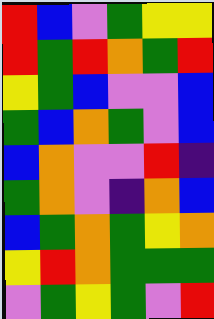[["red", "blue", "violet", "green", "yellow", "yellow"], ["red", "green", "red", "orange", "green", "red"], ["yellow", "green", "blue", "violet", "violet", "blue"], ["green", "blue", "orange", "green", "violet", "blue"], ["blue", "orange", "violet", "violet", "red", "indigo"], ["green", "orange", "violet", "indigo", "orange", "blue"], ["blue", "green", "orange", "green", "yellow", "orange"], ["yellow", "red", "orange", "green", "green", "green"], ["violet", "green", "yellow", "green", "violet", "red"]]